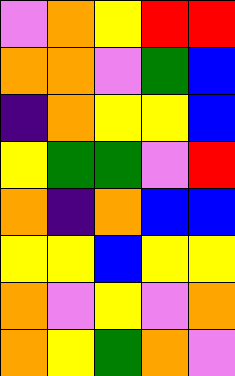[["violet", "orange", "yellow", "red", "red"], ["orange", "orange", "violet", "green", "blue"], ["indigo", "orange", "yellow", "yellow", "blue"], ["yellow", "green", "green", "violet", "red"], ["orange", "indigo", "orange", "blue", "blue"], ["yellow", "yellow", "blue", "yellow", "yellow"], ["orange", "violet", "yellow", "violet", "orange"], ["orange", "yellow", "green", "orange", "violet"]]